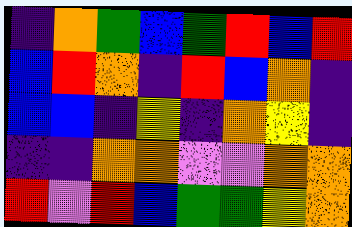[["indigo", "orange", "green", "blue", "green", "red", "blue", "red"], ["blue", "red", "orange", "indigo", "red", "blue", "orange", "indigo"], ["blue", "blue", "indigo", "yellow", "indigo", "orange", "yellow", "indigo"], ["indigo", "indigo", "orange", "orange", "violet", "violet", "orange", "orange"], ["red", "violet", "red", "blue", "green", "green", "yellow", "orange"]]